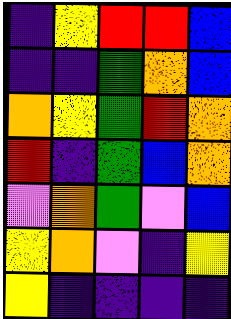[["indigo", "yellow", "red", "red", "blue"], ["indigo", "indigo", "green", "orange", "blue"], ["orange", "yellow", "green", "red", "orange"], ["red", "indigo", "green", "blue", "orange"], ["violet", "orange", "green", "violet", "blue"], ["yellow", "orange", "violet", "indigo", "yellow"], ["yellow", "indigo", "indigo", "indigo", "indigo"]]